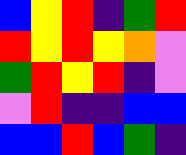[["blue", "yellow", "red", "indigo", "green", "red"], ["red", "yellow", "red", "yellow", "orange", "violet"], ["green", "red", "yellow", "red", "indigo", "violet"], ["violet", "red", "indigo", "indigo", "blue", "blue"], ["blue", "blue", "red", "blue", "green", "indigo"]]